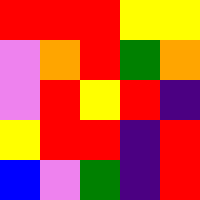[["red", "red", "red", "yellow", "yellow"], ["violet", "orange", "red", "green", "orange"], ["violet", "red", "yellow", "red", "indigo"], ["yellow", "red", "red", "indigo", "red"], ["blue", "violet", "green", "indigo", "red"]]